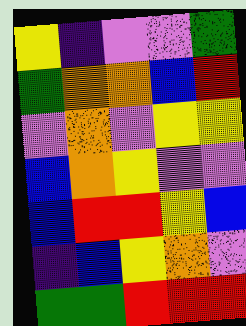[["yellow", "indigo", "violet", "violet", "green"], ["green", "orange", "orange", "blue", "red"], ["violet", "orange", "violet", "yellow", "yellow"], ["blue", "orange", "yellow", "violet", "violet"], ["blue", "red", "red", "yellow", "blue"], ["indigo", "blue", "yellow", "orange", "violet"], ["green", "green", "red", "red", "red"]]